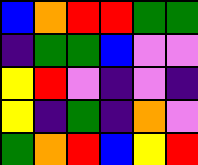[["blue", "orange", "red", "red", "green", "green"], ["indigo", "green", "green", "blue", "violet", "violet"], ["yellow", "red", "violet", "indigo", "violet", "indigo"], ["yellow", "indigo", "green", "indigo", "orange", "violet"], ["green", "orange", "red", "blue", "yellow", "red"]]